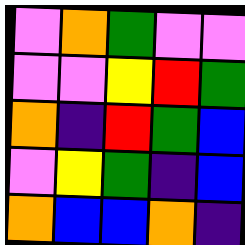[["violet", "orange", "green", "violet", "violet"], ["violet", "violet", "yellow", "red", "green"], ["orange", "indigo", "red", "green", "blue"], ["violet", "yellow", "green", "indigo", "blue"], ["orange", "blue", "blue", "orange", "indigo"]]